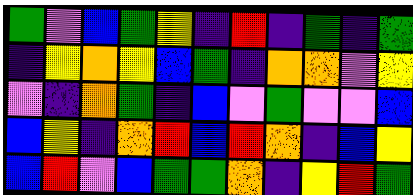[["green", "violet", "blue", "green", "yellow", "indigo", "red", "indigo", "green", "indigo", "green"], ["indigo", "yellow", "orange", "yellow", "blue", "green", "indigo", "orange", "orange", "violet", "yellow"], ["violet", "indigo", "orange", "green", "indigo", "blue", "violet", "green", "violet", "violet", "blue"], ["blue", "yellow", "indigo", "orange", "red", "blue", "red", "orange", "indigo", "blue", "yellow"], ["blue", "red", "violet", "blue", "green", "green", "orange", "indigo", "yellow", "red", "green"]]